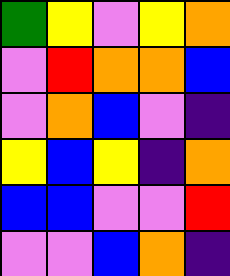[["green", "yellow", "violet", "yellow", "orange"], ["violet", "red", "orange", "orange", "blue"], ["violet", "orange", "blue", "violet", "indigo"], ["yellow", "blue", "yellow", "indigo", "orange"], ["blue", "blue", "violet", "violet", "red"], ["violet", "violet", "blue", "orange", "indigo"]]